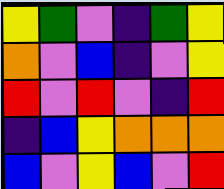[["yellow", "green", "violet", "indigo", "green", "yellow"], ["orange", "violet", "blue", "indigo", "violet", "yellow"], ["red", "violet", "red", "violet", "indigo", "red"], ["indigo", "blue", "yellow", "orange", "orange", "orange"], ["blue", "violet", "yellow", "blue", "violet", "red"]]